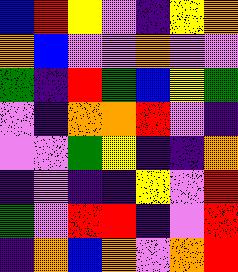[["blue", "red", "yellow", "violet", "indigo", "yellow", "orange"], ["orange", "blue", "violet", "violet", "orange", "violet", "violet"], ["green", "indigo", "red", "green", "blue", "yellow", "green"], ["violet", "indigo", "orange", "orange", "red", "violet", "indigo"], ["violet", "violet", "green", "yellow", "indigo", "indigo", "orange"], ["indigo", "violet", "indigo", "indigo", "yellow", "violet", "red"], ["green", "violet", "red", "red", "indigo", "violet", "red"], ["indigo", "orange", "blue", "orange", "violet", "orange", "red"]]